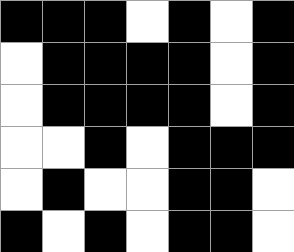[["black", "black", "black", "white", "black", "white", "black"], ["white", "black", "black", "black", "black", "white", "black"], ["white", "black", "black", "black", "black", "white", "black"], ["white", "white", "black", "white", "black", "black", "black"], ["white", "black", "white", "white", "black", "black", "white"], ["black", "white", "black", "white", "black", "black", "white"]]